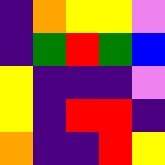[["indigo", "orange", "yellow", "yellow", "violet"], ["indigo", "green", "red", "green", "blue"], ["yellow", "indigo", "indigo", "indigo", "violet"], ["yellow", "indigo", "red", "red", "indigo"], ["orange", "indigo", "indigo", "red", "yellow"]]